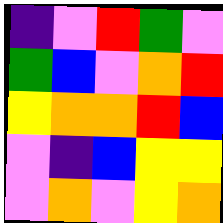[["indigo", "violet", "red", "green", "violet"], ["green", "blue", "violet", "orange", "red"], ["yellow", "orange", "orange", "red", "blue"], ["violet", "indigo", "blue", "yellow", "yellow"], ["violet", "orange", "violet", "yellow", "orange"]]